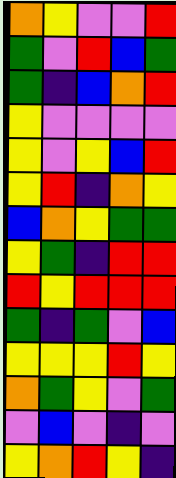[["orange", "yellow", "violet", "violet", "red"], ["green", "violet", "red", "blue", "green"], ["green", "indigo", "blue", "orange", "red"], ["yellow", "violet", "violet", "violet", "violet"], ["yellow", "violet", "yellow", "blue", "red"], ["yellow", "red", "indigo", "orange", "yellow"], ["blue", "orange", "yellow", "green", "green"], ["yellow", "green", "indigo", "red", "red"], ["red", "yellow", "red", "red", "red"], ["green", "indigo", "green", "violet", "blue"], ["yellow", "yellow", "yellow", "red", "yellow"], ["orange", "green", "yellow", "violet", "green"], ["violet", "blue", "violet", "indigo", "violet"], ["yellow", "orange", "red", "yellow", "indigo"]]